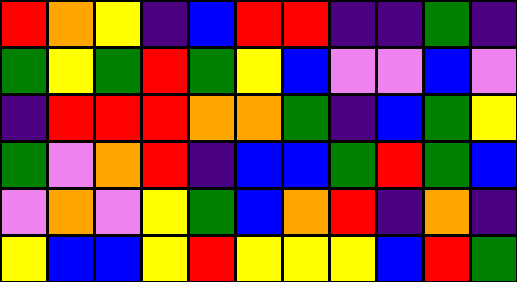[["red", "orange", "yellow", "indigo", "blue", "red", "red", "indigo", "indigo", "green", "indigo"], ["green", "yellow", "green", "red", "green", "yellow", "blue", "violet", "violet", "blue", "violet"], ["indigo", "red", "red", "red", "orange", "orange", "green", "indigo", "blue", "green", "yellow"], ["green", "violet", "orange", "red", "indigo", "blue", "blue", "green", "red", "green", "blue"], ["violet", "orange", "violet", "yellow", "green", "blue", "orange", "red", "indigo", "orange", "indigo"], ["yellow", "blue", "blue", "yellow", "red", "yellow", "yellow", "yellow", "blue", "red", "green"]]